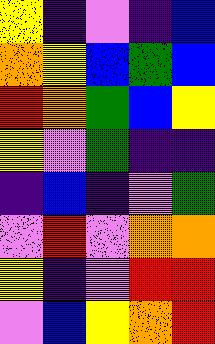[["yellow", "indigo", "violet", "indigo", "blue"], ["orange", "yellow", "blue", "green", "blue"], ["red", "orange", "green", "blue", "yellow"], ["yellow", "violet", "green", "indigo", "indigo"], ["indigo", "blue", "indigo", "violet", "green"], ["violet", "red", "violet", "orange", "orange"], ["yellow", "indigo", "violet", "red", "red"], ["violet", "blue", "yellow", "orange", "red"]]